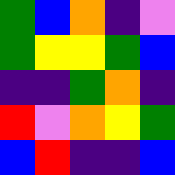[["green", "blue", "orange", "indigo", "violet"], ["green", "yellow", "yellow", "green", "blue"], ["indigo", "indigo", "green", "orange", "indigo"], ["red", "violet", "orange", "yellow", "green"], ["blue", "red", "indigo", "indigo", "blue"]]